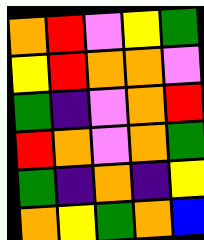[["orange", "red", "violet", "yellow", "green"], ["yellow", "red", "orange", "orange", "violet"], ["green", "indigo", "violet", "orange", "red"], ["red", "orange", "violet", "orange", "green"], ["green", "indigo", "orange", "indigo", "yellow"], ["orange", "yellow", "green", "orange", "blue"]]